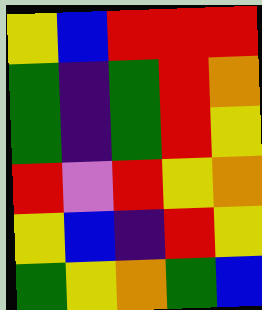[["yellow", "blue", "red", "red", "red"], ["green", "indigo", "green", "red", "orange"], ["green", "indigo", "green", "red", "yellow"], ["red", "violet", "red", "yellow", "orange"], ["yellow", "blue", "indigo", "red", "yellow"], ["green", "yellow", "orange", "green", "blue"]]